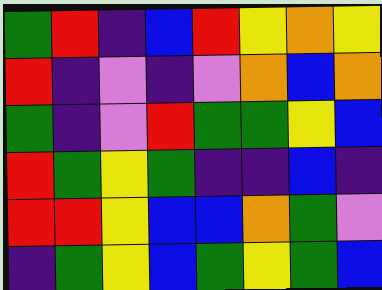[["green", "red", "indigo", "blue", "red", "yellow", "orange", "yellow"], ["red", "indigo", "violet", "indigo", "violet", "orange", "blue", "orange"], ["green", "indigo", "violet", "red", "green", "green", "yellow", "blue"], ["red", "green", "yellow", "green", "indigo", "indigo", "blue", "indigo"], ["red", "red", "yellow", "blue", "blue", "orange", "green", "violet"], ["indigo", "green", "yellow", "blue", "green", "yellow", "green", "blue"]]